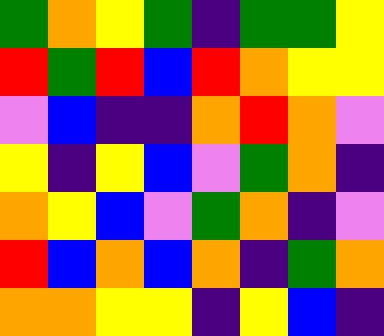[["green", "orange", "yellow", "green", "indigo", "green", "green", "yellow"], ["red", "green", "red", "blue", "red", "orange", "yellow", "yellow"], ["violet", "blue", "indigo", "indigo", "orange", "red", "orange", "violet"], ["yellow", "indigo", "yellow", "blue", "violet", "green", "orange", "indigo"], ["orange", "yellow", "blue", "violet", "green", "orange", "indigo", "violet"], ["red", "blue", "orange", "blue", "orange", "indigo", "green", "orange"], ["orange", "orange", "yellow", "yellow", "indigo", "yellow", "blue", "indigo"]]